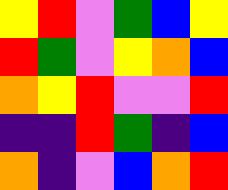[["yellow", "red", "violet", "green", "blue", "yellow"], ["red", "green", "violet", "yellow", "orange", "blue"], ["orange", "yellow", "red", "violet", "violet", "red"], ["indigo", "indigo", "red", "green", "indigo", "blue"], ["orange", "indigo", "violet", "blue", "orange", "red"]]